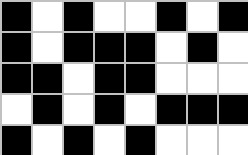[["black", "white", "black", "white", "white", "black", "white", "black"], ["black", "white", "black", "black", "black", "white", "black", "white"], ["black", "black", "white", "black", "black", "white", "white", "white"], ["white", "black", "white", "black", "white", "black", "black", "black"], ["black", "white", "black", "white", "black", "white", "white", "white"]]